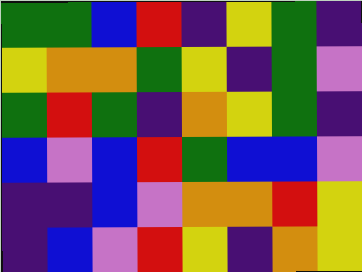[["green", "green", "blue", "red", "indigo", "yellow", "green", "indigo"], ["yellow", "orange", "orange", "green", "yellow", "indigo", "green", "violet"], ["green", "red", "green", "indigo", "orange", "yellow", "green", "indigo"], ["blue", "violet", "blue", "red", "green", "blue", "blue", "violet"], ["indigo", "indigo", "blue", "violet", "orange", "orange", "red", "yellow"], ["indigo", "blue", "violet", "red", "yellow", "indigo", "orange", "yellow"]]